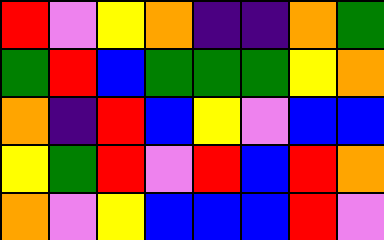[["red", "violet", "yellow", "orange", "indigo", "indigo", "orange", "green"], ["green", "red", "blue", "green", "green", "green", "yellow", "orange"], ["orange", "indigo", "red", "blue", "yellow", "violet", "blue", "blue"], ["yellow", "green", "red", "violet", "red", "blue", "red", "orange"], ["orange", "violet", "yellow", "blue", "blue", "blue", "red", "violet"]]